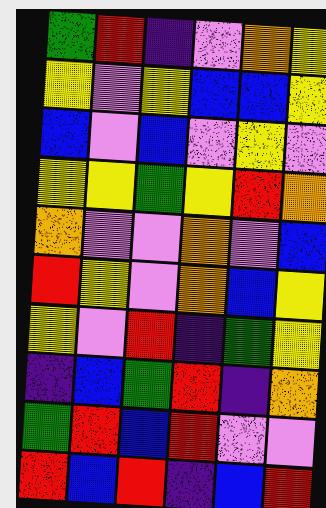[["green", "red", "indigo", "violet", "orange", "yellow"], ["yellow", "violet", "yellow", "blue", "blue", "yellow"], ["blue", "violet", "blue", "violet", "yellow", "violet"], ["yellow", "yellow", "green", "yellow", "red", "orange"], ["orange", "violet", "violet", "orange", "violet", "blue"], ["red", "yellow", "violet", "orange", "blue", "yellow"], ["yellow", "violet", "red", "indigo", "green", "yellow"], ["indigo", "blue", "green", "red", "indigo", "orange"], ["green", "red", "blue", "red", "violet", "violet"], ["red", "blue", "red", "indigo", "blue", "red"]]